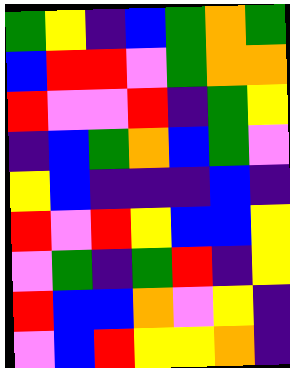[["green", "yellow", "indigo", "blue", "green", "orange", "green"], ["blue", "red", "red", "violet", "green", "orange", "orange"], ["red", "violet", "violet", "red", "indigo", "green", "yellow"], ["indigo", "blue", "green", "orange", "blue", "green", "violet"], ["yellow", "blue", "indigo", "indigo", "indigo", "blue", "indigo"], ["red", "violet", "red", "yellow", "blue", "blue", "yellow"], ["violet", "green", "indigo", "green", "red", "indigo", "yellow"], ["red", "blue", "blue", "orange", "violet", "yellow", "indigo"], ["violet", "blue", "red", "yellow", "yellow", "orange", "indigo"]]